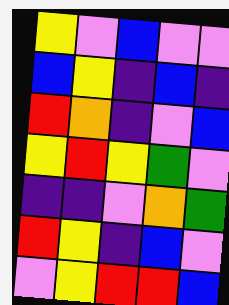[["yellow", "violet", "blue", "violet", "violet"], ["blue", "yellow", "indigo", "blue", "indigo"], ["red", "orange", "indigo", "violet", "blue"], ["yellow", "red", "yellow", "green", "violet"], ["indigo", "indigo", "violet", "orange", "green"], ["red", "yellow", "indigo", "blue", "violet"], ["violet", "yellow", "red", "red", "blue"]]